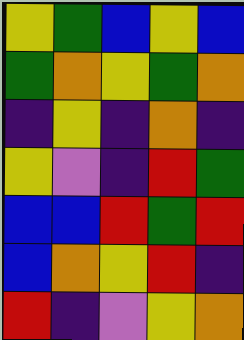[["yellow", "green", "blue", "yellow", "blue"], ["green", "orange", "yellow", "green", "orange"], ["indigo", "yellow", "indigo", "orange", "indigo"], ["yellow", "violet", "indigo", "red", "green"], ["blue", "blue", "red", "green", "red"], ["blue", "orange", "yellow", "red", "indigo"], ["red", "indigo", "violet", "yellow", "orange"]]